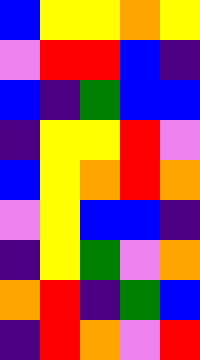[["blue", "yellow", "yellow", "orange", "yellow"], ["violet", "red", "red", "blue", "indigo"], ["blue", "indigo", "green", "blue", "blue"], ["indigo", "yellow", "yellow", "red", "violet"], ["blue", "yellow", "orange", "red", "orange"], ["violet", "yellow", "blue", "blue", "indigo"], ["indigo", "yellow", "green", "violet", "orange"], ["orange", "red", "indigo", "green", "blue"], ["indigo", "red", "orange", "violet", "red"]]